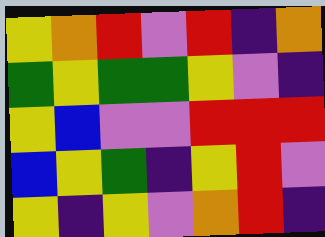[["yellow", "orange", "red", "violet", "red", "indigo", "orange"], ["green", "yellow", "green", "green", "yellow", "violet", "indigo"], ["yellow", "blue", "violet", "violet", "red", "red", "red"], ["blue", "yellow", "green", "indigo", "yellow", "red", "violet"], ["yellow", "indigo", "yellow", "violet", "orange", "red", "indigo"]]